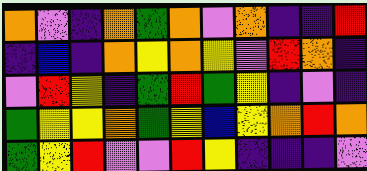[["orange", "violet", "indigo", "orange", "green", "orange", "violet", "orange", "indigo", "indigo", "red"], ["indigo", "blue", "indigo", "orange", "yellow", "orange", "yellow", "violet", "red", "orange", "indigo"], ["violet", "red", "yellow", "indigo", "green", "red", "green", "yellow", "indigo", "violet", "indigo"], ["green", "yellow", "yellow", "orange", "green", "yellow", "blue", "yellow", "orange", "red", "orange"], ["green", "yellow", "red", "violet", "violet", "red", "yellow", "indigo", "indigo", "indigo", "violet"]]